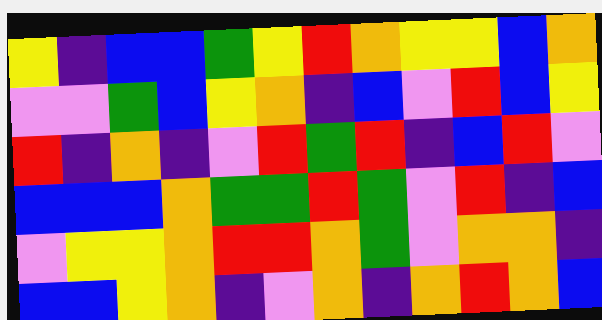[["yellow", "indigo", "blue", "blue", "green", "yellow", "red", "orange", "yellow", "yellow", "blue", "orange"], ["violet", "violet", "green", "blue", "yellow", "orange", "indigo", "blue", "violet", "red", "blue", "yellow"], ["red", "indigo", "orange", "indigo", "violet", "red", "green", "red", "indigo", "blue", "red", "violet"], ["blue", "blue", "blue", "orange", "green", "green", "red", "green", "violet", "red", "indigo", "blue"], ["violet", "yellow", "yellow", "orange", "red", "red", "orange", "green", "violet", "orange", "orange", "indigo"], ["blue", "blue", "yellow", "orange", "indigo", "violet", "orange", "indigo", "orange", "red", "orange", "blue"]]